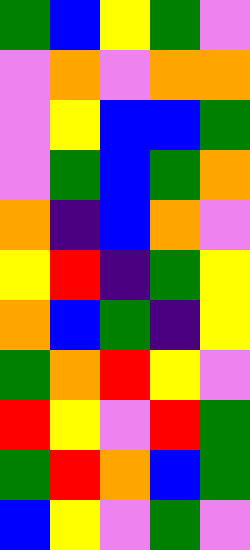[["green", "blue", "yellow", "green", "violet"], ["violet", "orange", "violet", "orange", "orange"], ["violet", "yellow", "blue", "blue", "green"], ["violet", "green", "blue", "green", "orange"], ["orange", "indigo", "blue", "orange", "violet"], ["yellow", "red", "indigo", "green", "yellow"], ["orange", "blue", "green", "indigo", "yellow"], ["green", "orange", "red", "yellow", "violet"], ["red", "yellow", "violet", "red", "green"], ["green", "red", "orange", "blue", "green"], ["blue", "yellow", "violet", "green", "violet"]]